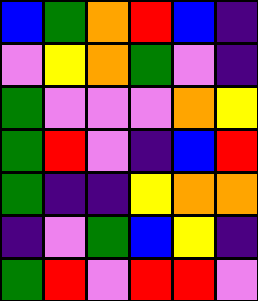[["blue", "green", "orange", "red", "blue", "indigo"], ["violet", "yellow", "orange", "green", "violet", "indigo"], ["green", "violet", "violet", "violet", "orange", "yellow"], ["green", "red", "violet", "indigo", "blue", "red"], ["green", "indigo", "indigo", "yellow", "orange", "orange"], ["indigo", "violet", "green", "blue", "yellow", "indigo"], ["green", "red", "violet", "red", "red", "violet"]]